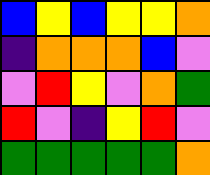[["blue", "yellow", "blue", "yellow", "yellow", "orange"], ["indigo", "orange", "orange", "orange", "blue", "violet"], ["violet", "red", "yellow", "violet", "orange", "green"], ["red", "violet", "indigo", "yellow", "red", "violet"], ["green", "green", "green", "green", "green", "orange"]]